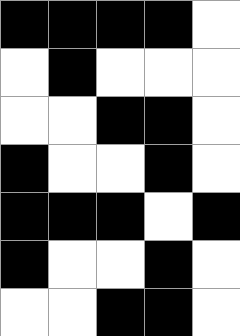[["black", "black", "black", "black", "white"], ["white", "black", "white", "white", "white"], ["white", "white", "black", "black", "white"], ["black", "white", "white", "black", "white"], ["black", "black", "black", "white", "black"], ["black", "white", "white", "black", "white"], ["white", "white", "black", "black", "white"]]